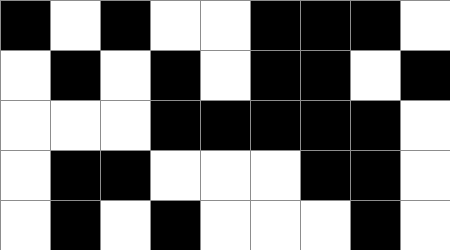[["black", "white", "black", "white", "white", "black", "black", "black", "white"], ["white", "black", "white", "black", "white", "black", "black", "white", "black"], ["white", "white", "white", "black", "black", "black", "black", "black", "white"], ["white", "black", "black", "white", "white", "white", "black", "black", "white"], ["white", "black", "white", "black", "white", "white", "white", "black", "white"]]